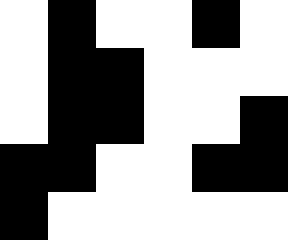[["white", "black", "white", "white", "black", "white"], ["white", "black", "black", "white", "white", "white"], ["white", "black", "black", "white", "white", "black"], ["black", "black", "white", "white", "black", "black"], ["black", "white", "white", "white", "white", "white"]]